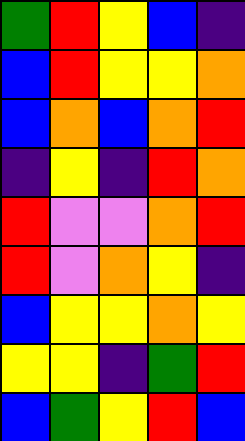[["green", "red", "yellow", "blue", "indigo"], ["blue", "red", "yellow", "yellow", "orange"], ["blue", "orange", "blue", "orange", "red"], ["indigo", "yellow", "indigo", "red", "orange"], ["red", "violet", "violet", "orange", "red"], ["red", "violet", "orange", "yellow", "indigo"], ["blue", "yellow", "yellow", "orange", "yellow"], ["yellow", "yellow", "indigo", "green", "red"], ["blue", "green", "yellow", "red", "blue"]]